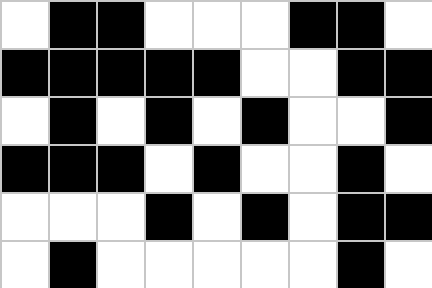[["white", "black", "black", "white", "white", "white", "black", "black", "white"], ["black", "black", "black", "black", "black", "white", "white", "black", "black"], ["white", "black", "white", "black", "white", "black", "white", "white", "black"], ["black", "black", "black", "white", "black", "white", "white", "black", "white"], ["white", "white", "white", "black", "white", "black", "white", "black", "black"], ["white", "black", "white", "white", "white", "white", "white", "black", "white"]]